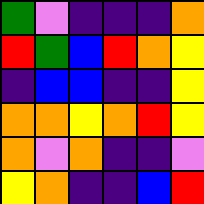[["green", "violet", "indigo", "indigo", "indigo", "orange"], ["red", "green", "blue", "red", "orange", "yellow"], ["indigo", "blue", "blue", "indigo", "indigo", "yellow"], ["orange", "orange", "yellow", "orange", "red", "yellow"], ["orange", "violet", "orange", "indigo", "indigo", "violet"], ["yellow", "orange", "indigo", "indigo", "blue", "red"]]